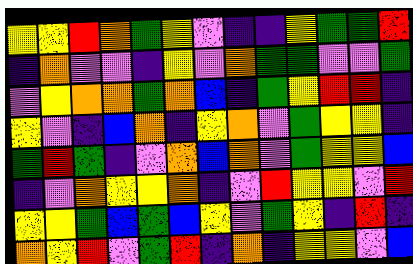[["yellow", "yellow", "red", "orange", "green", "yellow", "violet", "indigo", "indigo", "yellow", "green", "green", "red"], ["indigo", "orange", "violet", "violet", "indigo", "yellow", "violet", "orange", "green", "green", "violet", "violet", "green"], ["violet", "yellow", "orange", "orange", "green", "orange", "blue", "indigo", "green", "yellow", "red", "red", "indigo"], ["yellow", "violet", "indigo", "blue", "orange", "indigo", "yellow", "orange", "violet", "green", "yellow", "yellow", "indigo"], ["green", "red", "green", "indigo", "violet", "orange", "blue", "orange", "violet", "green", "yellow", "yellow", "blue"], ["indigo", "violet", "orange", "yellow", "yellow", "orange", "indigo", "violet", "red", "yellow", "yellow", "violet", "red"], ["yellow", "yellow", "green", "blue", "green", "blue", "yellow", "violet", "green", "yellow", "indigo", "red", "indigo"], ["orange", "yellow", "red", "violet", "green", "red", "indigo", "orange", "indigo", "yellow", "yellow", "violet", "blue"]]